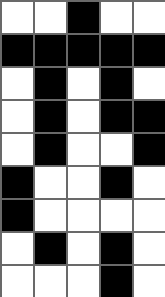[["white", "white", "black", "white", "white"], ["black", "black", "black", "black", "black"], ["white", "black", "white", "black", "white"], ["white", "black", "white", "black", "black"], ["white", "black", "white", "white", "black"], ["black", "white", "white", "black", "white"], ["black", "white", "white", "white", "white"], ["white", "black", "white", "black", "white"], ["white", "white", "white", "black", "white"]]